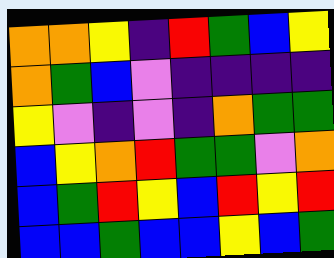[["orange", "orange", "yellow", "indigo", "red", "green", "blue", "yellow"], ["orange", "green", "blue", "violet", "indigo", "indigo", "indigo", "indigo"], ["yellow", "violet", "indigo", "violet", "indigo", "orange", "green", "green"], ["blue", "yellow", "orange", "red", "green", "green", "violet", "orange"], ["blue", "green", "red", "yellow", "blue", "red", "yellow", "red"], ["blue", "blue", "green", "blue", "blue", "yellow", "blue", "green"]]